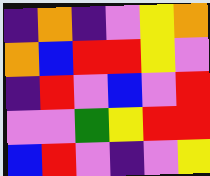[["indigo", "orange", "indigo", "violet", "yellow", "orange"], ["orange", "blue", "red", "red", "yellow", "violet"], ["indigo", "red", "violet", "blue", "violet", "red"], ["violet", "violet", "green", "yellow", "red", "red"], ["blue", "red", "violet", "indigo", "violet", "yellow"]]